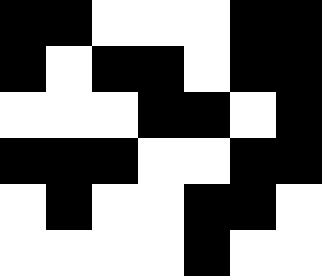[["black", "black", "white", "white", "white", "black", "black"], ["black", "white", "black", "black", "white", "black", "black"], ["white", "white", "white", "black", "black", "white", "black"], ["black", "black", "black", "white", "white", "black", "black"], ["white", "black", "white", "white", "black", "black", "white"], ["white", "white", "white", "white", "black", "white", "white"]]